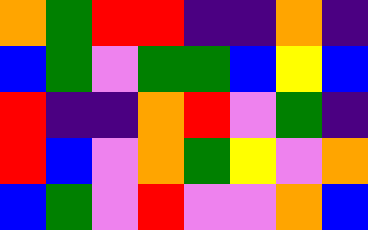[["orange", "green", "red", "red", "indigo", "indigo", "orange", "indigo"], ["blue", "green", "violet", "green", "green", "blue", "yellow", "blue"], ["red", "indigo", "indigo", "orange", "red", "violet", "green", "indigo"], ["red", "blue", "violet", "orange", "green", "yellow", "violet", "orange"], ["blue", "green", "violet", "red", "violet", "violet", "orange", "blue"]]